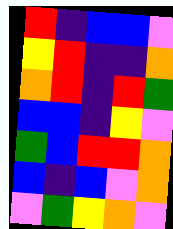[["red", "indigo", "blue", "blue", "violet"], ["yellow", "red", "indigo", "indigo", "orange"], ["orange", "red", "indigo", "red", "green"], ["blue", "blue", "indigo", "yellow", "violet"], ["green", "blue", "red", "red", "orange"], ["blue", "indigo", "blue", "violet", "orange"], ["violet", "green", "yellow", "orange", "violet"]]